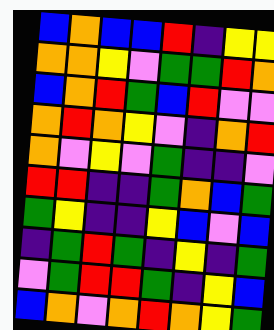[["blue", "orange", "blue", "blue", "red", "indigo", "yellow", "yellow"], ["orange", "orange", "yellow", "violet", "green", "green", "red", "orange"], ["blue", "orange", "red", "green", "blue", "red", "violet", "violet"], ["orange", "red", "orange", "yellow", "violet", "indigo", "orange", "red"], ["orange", "violet", "yellow", "violet", "green", "indigo", "indigo", "violet"], ["red", "red", "indigo", "indigo", "green", "orange", "blue", "green"], ["green", "yellow", "indigo", "indigo", "yellow", "blue", "violet", "blue"], ["indigo", "green", "red", "green", "indigo", "yellow", "indigo", "green"], ["violet", "green", "red", "red", "green", "indigo", "yellow", "blue"], ["blue", "orange", "violet", "orange", "red", "orange", "yellow", "green"]]